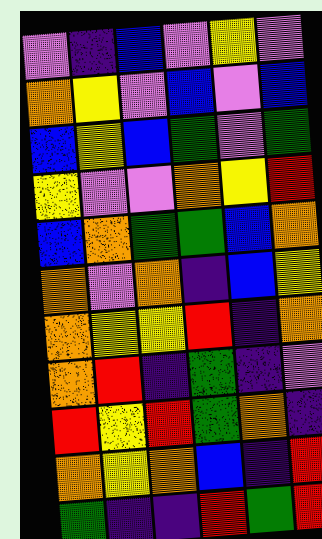[["violet", "indigo", "blue", "violet", "yellow", "violet"], ["orange", "yellow", "violet", "blue", "violet", "blue"], ["blue", "yellow", "blue", "green", "violet", "green"], ["yellow", "violet", "violet", "orange", "yellow", "red"], ["blue", "orange", "green", "green", "blue", "orange"], ["orange", "violet", "orange", "indigo", "blue", "yellow"], ["orange", "yellow", "yellow", "red", "indigo", "orange"], ["orange", "red", "indigo", "green", "indigo", "violet"], ["red", "yellow", "red", "green", "orange", "indigo"], ["orange", "yellow", "orange", "blue", "indigo", "red"], ["green", "indigo", "indigo", "red", "green", "red"]]